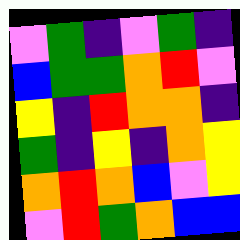[["violet", "green", "indigo", "violet", "green", "indigo"], ["blue", "green", "green", "orange", "red", "violet"], ["yellow", "indigo", "red", "orange", "orange", "indigo"], ["green", "indigo", "yellow", "indigo", "orange", "yellow"], ["orange", "red", "orange", "blue", "violet", "yellow"], ["violet", "red", "green", "orange", "blue", "blue"]]